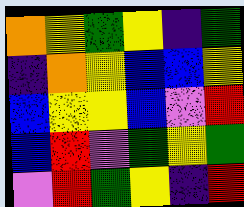[["orange", "yellow", "green", "yellow", "indigo", "green"], ["indigo", "orange", "yellow", "blue", "blue", "yellow"], ["blue", "yellow", "yellow", "blue", "violet", "red"], ["blue", "red", "violet", "green", "yellow", "green"], ["violet", "red", "green", "yellow", "indigo", "red"]]